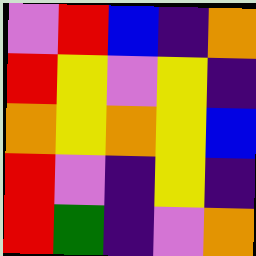[["violet", "red", "blue", "indigo", "orange"], ["red", "yellow", "violet", "yellow", "indigo"], ["orange", "yellow", "orange", "yellow", "blue"], ["red", "violet", "indigo", "yellow", "indigo"], ["red", "green", "indigo", "violet", "orange"]]